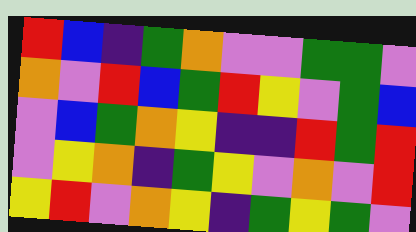[["red", "blue", "indigo", "green", "orange", "violet", "violet", "green", "green", "violet"], ["orange", "violet", "red", "blue", "green", "red", "yellow", "violet", "green", "blue"], ["violet", "blue", "green", "orange", "yellow", "indigo", "indigo", "red", "green", "red"], ["violet", "yellow", "orange", "indigo", "green", "yellow", "violet", "orange", "violet", "red"], ["yellow", "red", "violet", "orange", "yellow", "indigo", "green", "yellow", "green", "violet"]]